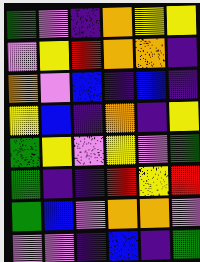[["green", "violet", "indigo", "orange", "yellow", "yellow"], ["violet", "yellow", "red", "orange", "orange", "indigo"], ["orange", "violet", "blue", "indigo", "blue", "indigo"], ["yellow", "blue", "indigo", "orange", "indigo", "yellow"], ["green", "yellow", "violet", "yellow", "violet", "green"], ["green", "indigo", "indigo", "red", "yellow", "red"], ["green", "blue", "violet", "orange", "orange", "violet"], ["violet", "violet", "indigo", "blue", "indigo", "green"]]